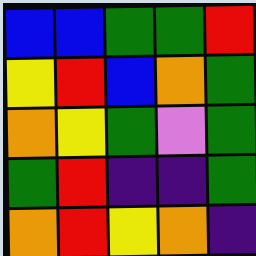[["blue", "blue", "green", "green", "red"], ["yellow", "red", "blue", "orange", "green"], ["orange", "yellow", "green", "violet", "green"], ["green", "red", "indigo", "indigo", "green"], ["orange", "red", "yellow", "orange", "indigo"]]